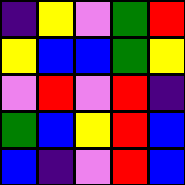[["indigo", "yellow", "violet", "green", "red"], ["yellow", "blue", "blue", "green", "yellow"], ["violet", "red", "violet", "red", "indigo"], ["green", "blue", "yellow", "red", "blue"], ["blue", "indigo", "violet", "red", "blue"]]